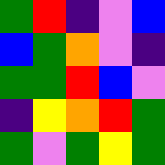[["green", "red", "indigo", "violet", "blue"], ["blue", "green", "orange", "violet", "indigo"], ["green", "green", "red", "blue", "violet"], ["indigo", "yellow", "orange", "red", "green"], ["green", "violet", "green", "yellow", "green"]]